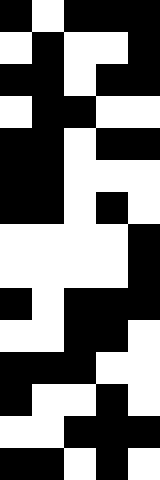[["black", "white", "black", "black", "black"], ["white", "black", "white", "white", "black"], ["black", "black", "white", "black", "black"], ["white", "black", "black", "white", "white"], ["black", "black", "white", "black", "black"], ["black", "black", "white", "white", "white"], ["black", "black", "white", "black", "white"], ["white", "white", "white", "white", "black"], ["white", "white", "white", "white", "black"], ["black", "white", "black", "black", "black"], ["white", "white", "black", "black", "white"], ["black", "black", "black", "white", "white"], ["black", "white", "white", "black", "white"], ["white", "white", "black", "black", "black"], ["black", "black", "white", "black", "white"]]